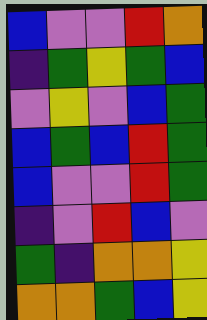[["blue", "violet", "violet", "red", "orange"], ["indigo", "green", "yellow", "green", "blue"], ["violet", "yellow", "violet", "blue", "green"], ["blue", "green", "blue", "red", "green"], ["blue", "violet", "violet", "red", "green"], ["indigo", "violet", "red", "blue", "violet"], ["green", "indigo", "orange", "orange", "yellow"], ["orange", "orange", "green", "blue", "yellow"]]